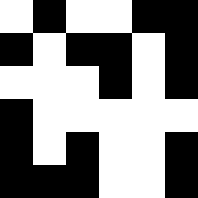[["white", "black", "white", "white", "black", "black"], ["black", "white", "black", "black", "white", "black"], ["white", "white", "white", "black", "white", "black"], ["black", "white", "white", "white", "white", "white"], ["black", "white", "black", "white", "white", "black"], ["black", "black", "black", "white", "white", "black"]]